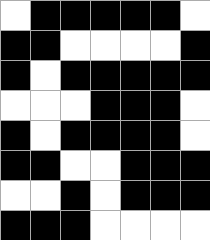[["white", "black", "black", "black", "black", "black", "white"], ["black", "black", "white", "white", "white", "white", "black"], ["black", "white", "black", "black", "black", "black", "black"], ["white", "white", "white", "black", "black", "black", "white"], ["black", "white", "black", "black", "black", "black", "white"], ["black", "black", "white", "white", "black", "black", "black"], ["white", "white", "black", "white", "black", "black", "black"], ["black", "black", "black", "white", "white", "white", "white"]]